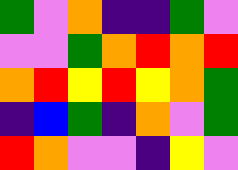[["green", "violet", "orange", "indigo", "indigo", "green", "violet"], ["violet", "violet", "green", "orange", "red", "orange", "red"], ["orange", "red", "yellow", "red", "yellow", "orange", "green"], ["indigo", "blue", "green", "indigo", "orange", "violet", "green"], ["red", "orange", "violet", "violet", "indigo", "yellow", "violet"]]